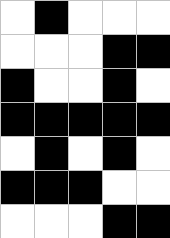[["white", "black", "white", "white", "white"], ["white", "white", "white", "black", "black"], ["black", "white", "white", "black", "white"], ["black", "black", "black", "black", "black"], ["white", "black", "white", "black", "white"], ["black", "black", "black", "white", "white"], ["white", "white", "white", "black", "black"]]